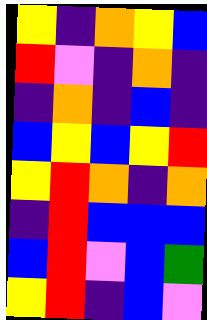[["yellow", "indigo", "orange", "yellow", "blue"], ["red", "violet", "indigo", "orange", "indigo"], ["indigo", "orange", "indigo", "blue", "indigo"], ["blue", "yellow", "blue", "yellow", "red"], ["yellow", "red", "orange", "indigo", "orange"], ["indigo", "red", "blue", "blue", "blue"], ["blue", "red", "violet", "blue", "green"], ["yellow", "red", "indigo", "blue", "violet"]]